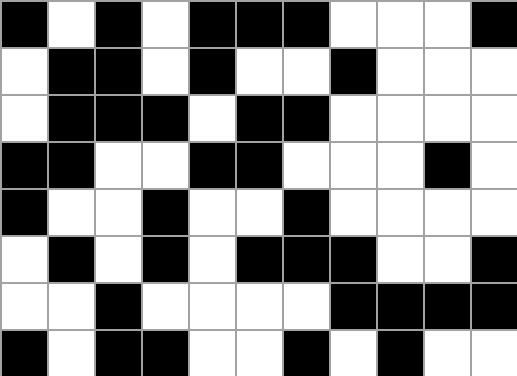[["black", "white", "black", "white", "black", "black", "black", "white", "white", "white", "black"], ["white", "black", "black", "white", "black", "white", "white", "black", "white", "white", "white"], ["white", "black", "black", "black", "white", "black", "black", "white", "white", "white", "white"], ["black", "black", "white", "white", "black", "black", "white", "white", "white", "black", "white"], ["black", "white", "white", "black", "white", "white", "black", "white", "white", "white", "white"], ["white", "black", "white", "black", "white", "black", "black", "black", "white", "white", "black"], ["white", "white", "black", "white", "white", "white", "white", "black", "black", "black", "black"], ["black", "white", "black", "black", "white", "white", "black", "white", "black", "white", "white"]]